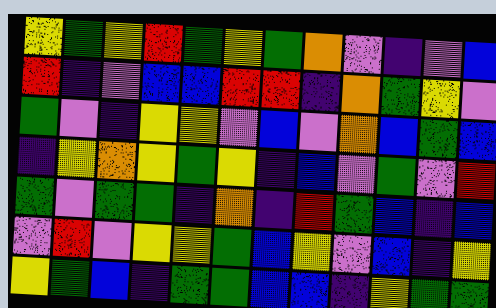[["yellow", "green", "yellow", "red", "green", "yellow", "green", "orange", "violet", "indigo", "violet", "blue"], ["red", "indigo", "violet", "blue", "blue", "red", "red", "indigo", "orange", "green", "yellow", "violet"], ["green", "violet", "indigo", "yellow", "yellow", "violet", "blue", "violet", "orange", "blue", "green", "blue"], ["indigo", "yellow", "orange", "yellow", "green", "yellow", "indigo", "blue", "violet", "green", "violet", "red"], ["green", "violet", "green", "green", "indigo", "orange", "indigo", "red", "green", "blue", "indigo", "blue"], ["violet", "red", "violet", "yellow", "yellow", "green", "blue", "yellow", "violet", "blue", "indigo", "yellow"], ["yellow", "green", "blue", "indigo", "green", "green", "blue", "blue", "indigo", "yellow", "green", "green"]]